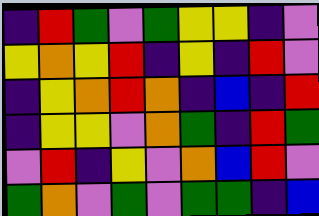[["indigo", "red", "green", "violet", "green", "yellow", "yellow", "indigo", "violet"], ["yellow", "orange", "yellow", "red", "indigo", "yellow", "indigo", "red", "violet"], ["indigo", "yellow", "orange", "red", "orange", "indigo", "blue", "indigo", "red"], ["indigo", "yellow", "yellow", "violet", "orange", "green", "indigo", "red", "green"], ["violet", "red", "indigo", "yellow", "violet", "orange", "blue", "red", "violet"], ["green", "orange", "violet", "green", "violet", "green", "green", "indigo", "blue"]]